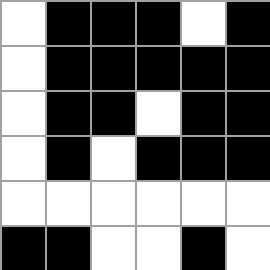[["white", "black", "black", "black", "white", "black"], ["white", "black", "black", "black", "black", "black"], ["white", "black", "black", "white", "black", "black"], ["white", "black", "white", "black", "black", "black"], ["white", "white", "white", "white", "white", "white"], ["black", "black", "white", "white", "black", "white"]]